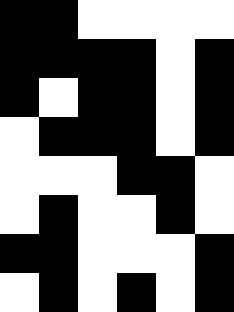[["black", "black", "white", "white", "white", "white"], ["black", "black", "black", "black", "white", "black"], ["black", "white", "black", "black", "white", "black"], ["white", "black", "black", "black", "white", "black"], ["white", "white", "white", "black", "black", "white"], ["white", "black", "white", "white", "black", "white"], ["black", "black", "white", "white", "white", "black"], ["white", "black", "white", "black", "white", "black"]]